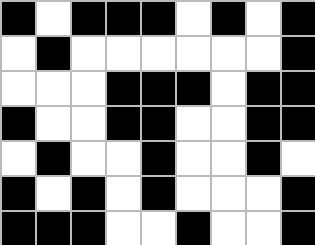[["black", "white", "black", "black", "black", "white", "black", "white", "black"], ["white", "black", "white", "white", "white", "white", "white", "white", "black"], ["white", "white", "white", "black", "black", "black", "white", "black", "black"], ["black", "white", "white", "black", "black", "white", "white", "black", "black"], ["white", "black", "white", "white", "black", "white", "white", "black", "white"], ["black", "white", "black", "white", "black", "white", "white", "white", "black"], ["black", "black", "black", "white", "white", "black", "white", "white", "black"]]